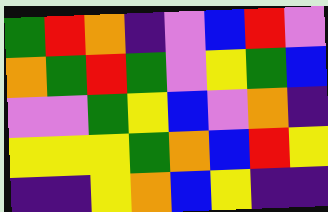[["green", "red", "orange", "indigo", "violet", "blue", "red", "violet"], ["orange", "green", "red", "green", "violet", "yellow", "green", "blue"], ["violet", "violet", "green", "yellow", "blue", "violet", "orange", "indigo"], ["yellow", "yellow", "yellow", "green", "orange", "blue", "red", "yellow"], ["indigo", "indigo", "yellow", "orange", "blue", "yellow", "indigo", "indigo"]]